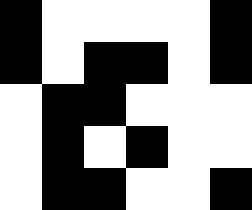[["black", "white", "white", "white", "white", "black"], ["black", "white", "black", "black", "white", "black"], ["white", "black", "black", "white", "white", "white"], ["white", "black", "white", "black", "white", "white"], ["white", "black", "black", "white", "white", "black"]]